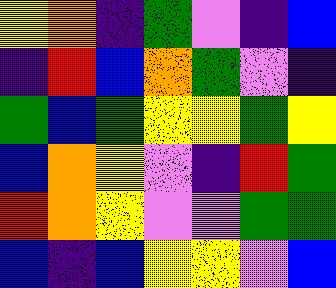[["yellow", "orange", "indigo", "green", "violet", "indigo", "blue"], ["indigo", "red", "blue", "orange", "green", "violet", "indigo"], ["green", "blue", "green", "yellow", "yellow", "green", "yellow"], ["blue", "orange", "yellow", "violet", "indigo", "red", "green"], ["red", "orange", "yellow", "violet", "violet", "green", "green"], ["blue", "indigo", "blue", "yellow", "yellow", "violet", "blue"]]